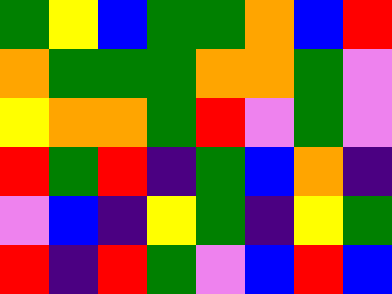[["green", "yellow", "blue", "green", "green", "orange", "blue", "red"], ["orange", "green", "green", "green", "orange", "orange", "green", "violet"], ["yellow", "orange", "orange", "green", "red", "violet", "green", "violet"], ["red", "green", "red", "indigo", "green", "blue", "orange", "indigo"], ["violet", "blue", "indigo", "yellow", "green", "indigo", "yellow", "green"], ["red", "indigo", "red", "green", "violet", "blue", "red", "blue"]]